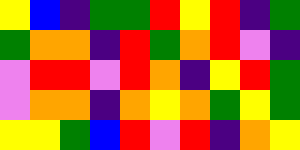[["yellow", "blue", "indigo", "green", "green", "red", "yellow", "red", "indigo", "green"], ["green", "orange", "orange", "indigo", "red", "green", "orange", "red", "violet", "indigo"], ["violet", "red", "red", "violet", "red", "orange", "indigo", "yellow", "red", "green"], ["violet", "orange", "orange", "indigo", "orange", "yellow", "orange", "green", "yellow", "green"], ["yellow", "yellow", "green", "blue", "red", "violet", "red", "indigo", "orange", "yellow"]]